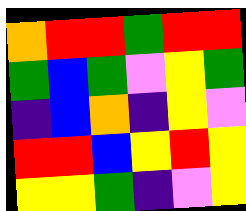[["orange", "red", "red", "green", "red", "red"], ["green", "blue", "green", "violet", "yellow", "green"], ["indigo", "blue", "orange", "indigo", "yellow", "violet"], ["red", "red", "blue", "yellow", "red", "yellow"], ["yellow", "yellow", "green", "indigo", "violet", "yellow"]]